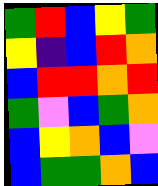[["green", "red", "blue", "yellow", "green"], ["yellow", "indigo", "blue", "red", "orange"], ["blue", "red", "red", "orange", "red"], ["green", "violet", "blue", "green", "orange"], ["blue", "yellow", "orange", "blue", "violet"], ["blue", "green", "green", "orange", "blue"]]